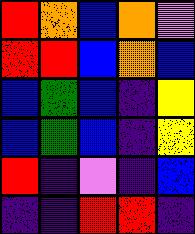[["red", "orange", "blue", "orange", "violet"], ["red", "red", "blue", "orange", "blue"], ["blue", "green", "blue", "indigo", "yellow"], ["blue", "green", "blue", "indigo", "yellow"], ["red", "indigo", "violet", "indigo", "blue"], ["indigo", "indigo", "red", "red", "indigo"]]